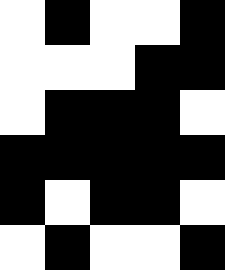[["white", "black", "white", "white", "black"], ["white", "white", "white", "black", "black"], ["white", "black", "black", "black", "white"], ["black", "black", "black", "black", "black"], ["black", "white", "black", "black", "white"], ["white", "black", "white", "white", "black"]]